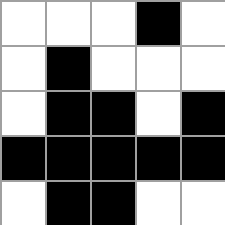[["white", "white", "white", "black", "white"], ["white", "black", "white", "white", "white"], ["white", "black", "black", "white", "black"], ["black", "black", "black", "black", "black"], ["white", "black", "black", "white", "white"]]